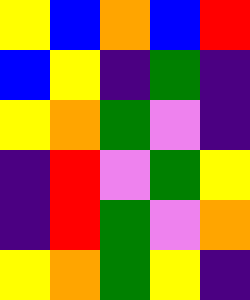[["yellow", "blue", "orange", "blue", "red"], ["blue", "yellow", "indigo", "green", "indigo"], ["yellow", "orange", "green", "violet", "indigo"], ["indigo", "red", "violet", "green", "yellow"], ["indigo", "red", "green", "violet", "orange"], ["yellow", "orange", "green", "yellow", "indigo"]]